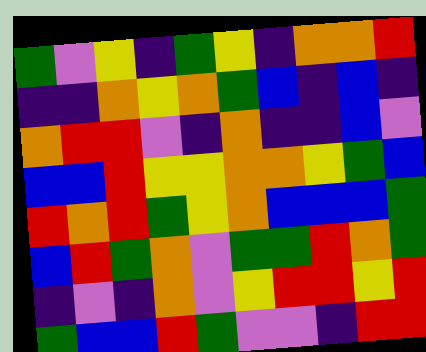[["green", "violet", "yellow", "indigo", "green", "yellow", "indigo", "orange", "orange", "red"], ["indigo", "indigo", "orange", "yellow", "orange", "green", "blue", "indigo", "blue", "indigo"], ["orange", "red", "red", "violet", "indigo", "orange", "indigo", "indigo", "blue", "violet"], ["blue", "blue", "red", "yellow", "yellow", "orange", "orange", "yellow", "green", "blue"], ["red", "orange", "red", "green", "yellow", "orange", "blue", "blue", "blue", "green"], ["blue", "red", "green", "orange", "violet", "green", "green", "red", "orange", "green"], ["indigo", "violet", "indigo", "orange", "violet", "yellow", "red", "red", "yellow", "red"], ["green", "blue", "blue", "red", "green", "violet", "violet", "indigo", "red", "red"]]